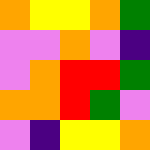[["orange", "yellow", "yellow", "orange", "green"], ["violet", "violet", "orange", "violet", "indigo"], ["violet", "orange", "red", "red", "green"], ["orange", "orange", "red", "green", "violet"], ["violet", "indigo", "yellow", "yellow", "orange"]]